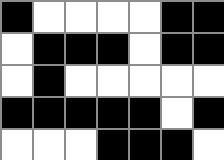[["black", "white", "white", "white", "white", "black", "black"], ["white", "black", "black", "black", "white", "black", "black"], ["white", "black", "white", "white", "white", "white", "white"], ["black", "black", "black", "black", "black", "white", "black"], ["white", "white", "white", "black", "black", "black", "white"]]